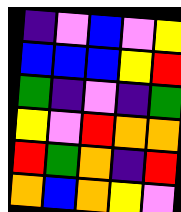[["indigo", "violet", "blue", "violet", "yellow"], ["blue", "blue", "blue", "yellow", "red"], ["green", "indigo", "violet", "indigo", "green"], ["yellow", "violet", "red", "orange", "orange"], ["red", "green", "orange", "indigo", "red"], ["orange", "blue", "orange", "yellow", "violet"]]